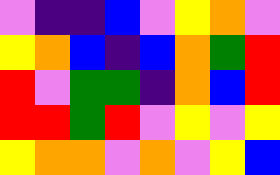[["violet", "indigo", "indigo", "blue", "violet", "yellow", "orange", "violet"], ["yellow", "orange", "blue", "indigo", "blue", "orange", "green", "red"], ["red", "violet", "green", "green", "indigo", "orange", "blue", "red"], ["red", "red", "green", "red", "violet", "yellow", "violet", "yellow"], ["yellow", "orange", "orange", "violet", "orange", "violet", "yellow", "blue"]]